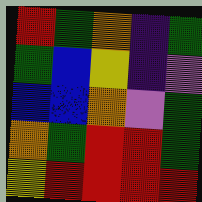[["red", "green", "orange", "indigo", "green"], ["green", "blue", "yellow", "indigo", "violet"], ["blue", "blue", "orange", "violet", "green"], ["orange", "green", "red", "red", "green"], ["yellow", "red", "red", "red", "red"]]